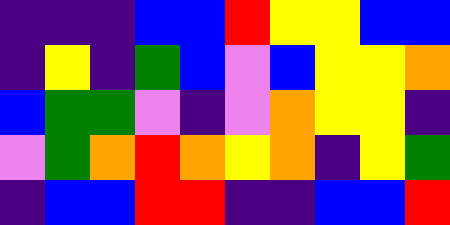[["indigo", "indigo", "indigo", "blue", "blue", "red", "yellow", "yellow", "blue", "blue"], ["indigo", "yellow", "indigo", "green", "blue", "violet", "blue", "yellow", "yellow", "orange"], ["blue", "green", "green", "violet", "indigo", "violet", "orange", "yellow", "yellow", "indigo"], ["violet", "green", "orange", "red", "orange", "yellow", "orange", "indigo", "yellow", "green"], ["indigo", "blue", "blue", "red", "red", "indigo", "indigo", "blue", "blue", "red"]]